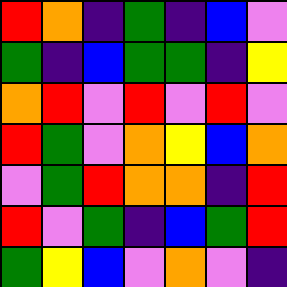[["red", "orange", "indigo", "green", "indigo", "blue", "violet"], ["green", "indigo", "blue", "green", "green", "indigo", "yellow"], ["orange", "red", "violet", "red", "violet", "red", "violet"], ["red", "green", "violet", "orange", "yellow", "blue", "orange"], ["violet", "green", "red", "orange", "orange", "indigo", "red"], ["red", "violet", "green", "indigo", "blue", "green", "red"], ["green", "yellow", "blue", "violet", "orange", "violet", "indigo"]]